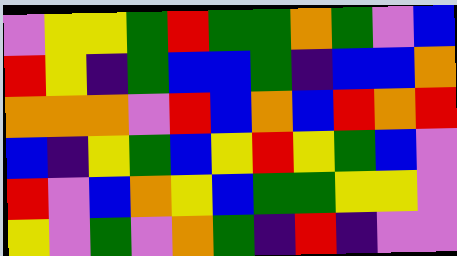[["violet", "yellow", "yellow", "green", "red", "green", "green", "orange", "green", "violet", "blue"], ["red", "yellow", "indigo", "green", "blue", "blue", "green", "indigo", "blue", "blue", "orange"], ["orange", "orange", "orange", "violet", "red", "blue", "orange", "blue", "red", "orange", "red"], ["blue", "indigo", "yellow", "green", "blue", "yellow", "red", "yellow", "green", "blue", "violet"], ["red", "violet", "blue", "orange", "yellow", "blue", "green", "green", "yellow", "yellow", "violet"], ["yellow", "violet", "green", "violet", "orange", "green", "indigo", "red", "indigo", "violet", "violet"]]